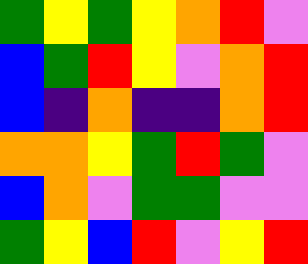[["green", "yellow", "green", "yellow", "orange", "red", "violet"], ["blue", "green", "red", "yellow", "violet", "orange", "red"], ["blue", "indigo", "orange", "indigo", "indigo", "orange", "red"], ["orange", "orange", "yellow", "green", "red", "green", "violet"], ["blue", "orange", "violet", "green", "green", "violet", "violet"], ["green", "yellow", "blue", "red", "violet", "yellow", "red"]]